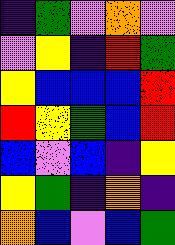[["indigo", "green", "violet", "orange", "violet"], ["violet", "yellow", "indigo", "red", "green"], ["yellow", "blue", "blue", "blue", "red"], ["red", "yellow", "green", "blue", "red"], ["blue", "violet", "blue", "indigo", "yellow"], ["yellow", "green", "indigo", "orange", "indigo"], ["orange", "blue", "violet", "blue", "green"]]